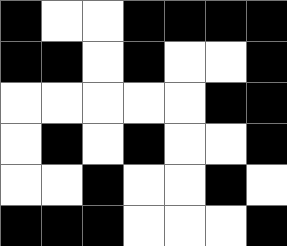[["black", "white", "white", "black", "black", "black", "black"], ["black", "black", "white", "black", "white", "white", "black"], ["white", "white", "white", "white", "white", "black", "black"], ["white", "black", "white", "black", "white", "white", "black"], ["white", "white", "black", "white", "white", "black", "white"], ["black", "black", "black", "white", "white", "white", "black"]]